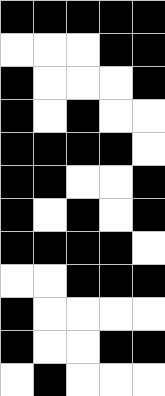[["black", "black", "black", "black", "black"], ["white", "white", "white", "black", "black"], ["black", "white", "white", "white", "black"], ["black", "white", "black", "white", "white"], ["black", "black", "black", "black", "white"], ["black", "black", "white", "white", "black"], ["black", "white", "black", "white", "black"], ["black", "black", "black", "black", "white"], ["white", "white", "black", "black", "black"], ["black", "white", "white", "white", "white"], ["black", "white", "white", "black", "black"], ["white", "black", "white", "white", "white"]]